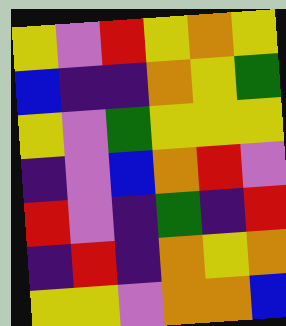[["yellow", "violet", "red", "yellow", "orange", "yellow"], ["blue", "indigo", "indigo", "orange", "yellow", "green"], ["yellow", "violet", "green", "yellow", "yellow", "yellow"], ["indigo", "violet", "blue", "orange", "red", "violet"], ["red", "violet", "indigo", "green", "indigo", "red"], ["indigo", "red", "indigo", "orange", "yellow", "orange"], ["yellow", "yellow", "violet", "orange", "orange", "blue"]]